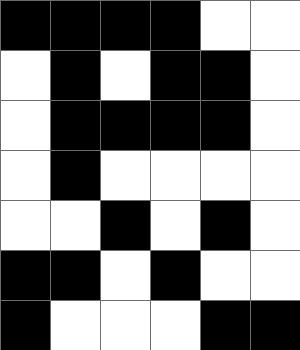[["black", "black", "black", "black", "white", "white"], ["white", "black", "white", "black", "black", "white"], ["white", "black", "black", "black", "black", "white"], ["white", "black", "white", "white", "white", "white"], ["white", "white", "black", "white", "black", "white"], ["black", "black", "white", "black", "white", "white"], ["black", "white", "white", "white", "black", "black"]]